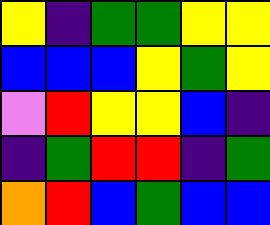[["yellow", "indigo", "green", "green", "yellow", "yellow"], ["blue", "blue", "blue", "yellow", "green", "yellow"], ["violet", "red", "yellow", "yellow", "blue", "indigo"], ["indigo", "green", "red", "red", "indigo", "green"], ["orange", "red", "blue", "green", "blue", "blue"]]